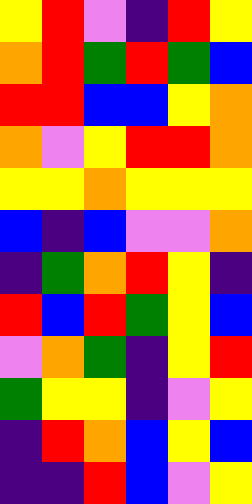[["yellow", "red", "violet", "indigo", "red", "yellow"], ["orange", "red", "green", "red", "green", "blue"], ["red", "red", "blue", "blue", "yellow", "orange"], ["orange", "violet", "yellow", "red", "red", "orange"], ["yellow", "yellow", "orange", "yellow", "yellow", "yellow"], ["blue", "indigo", "blue", "violet", "violet", "orange"], ["indigo", "green", "orange", "red", "yellow", "indigo"], ["red", "blue", "red", "green", "yellow", "blue"], ["violet", "orange", "green", "indigo", "yellow", "red"], ["green", "yellow", "yellow", "indigo", "violet", "yellow"], ["indigo", "red", "orange", "blue", "yellow", "blue"], ["indigo", "indigo", "red", "blue", "violet", "yellow"]]